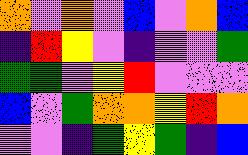[["orange", "violet", "orange", "violet", "blue", "violet", "orange", "blue"], ["indigo", "red", "yellow", "violet", "indigo", "violet", "violet", "green"], ["green", "green", "violet", "yellow", "red", "violet", "violet", "violet"], ["blue", "violet", "green", "orange", "orange", "yellow", "red", "orange"], ["violet", "violet", "indigo", "green", "yellow", "green", "indigo", "blue"]]